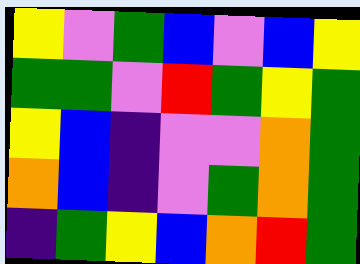[["yellow", "violet", "green", "blue", "violet", "blue", "yellow"], ["green", "green", "violet", "red", "green", "yellow", "green"], ["yellow", "blue", "indigo", "violet", "violet", "orange", "green"], ["orange", "blue", "indigo", "violet", "green", "orange", "green"], ["indigo", "green", "yellow", "blue", "orange", "red", "green"]]